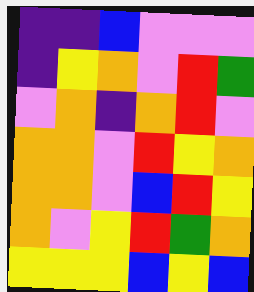[["indigo", "indigo", "blue", "violet", "violet", "violet"], ["indigo", "yellow", "orange", "violet", "red", "green"], ["violet", "orange", "indigo", "orange", "red", "violet"], ["orange", "orange", "violet", "red", "yellow", "orange"], ["orange", "orange", "violet", "blue", "red", "yellow"], ["orange", "violet", "yellow", "red", "green", "orange"], ["yellow", "yellow", "yellow", "blue", "yellow", "blue"]]